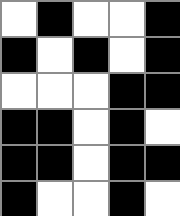[["white", "black", "white", "white", "black"], ["black", "white", "black", "white", "black"], ["white", "white", "white", "black", "black"], ["black", "black", "white", "black", "white"], ["black", "black", "white", "black", "black"], ["black", "white", "white", "black", "white"]]